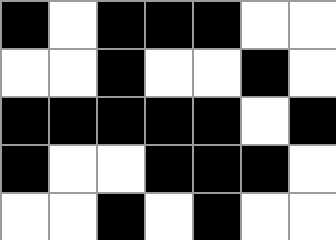[["black", "white", "black", "black", "black", "white", "white"], ["white", "white", "black", "white", "white", "black", "white"], ["black", "black", "black", "black", "black", "white", "black"], ["black", "white", "white", "black", "black", "black", "white"], ["white", "white", "black", "white", "black", "white", "white"]]